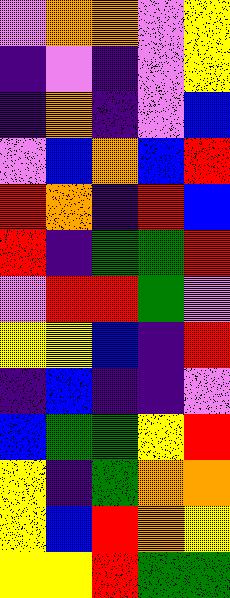[["violet", "orange", "orange", "violet", "yellow"], ["indigo", "violet", "indigo", "violet", "yellow"], ["indigo", "orange", "indigo", "violet", "blue"], ["violet", "blue", "orange", "blue", "red"], ["red", "orange", "indigo", "red", "blue"], ["red", "indigo", "green", "green", "red"], ["violet", "red", "red", "green", "violet"], ["yellow", "yellow", "blue", "indigo", "red"], ["indigo", "blue", "indigo", "indigo", "violet"], ["blue", "green", "green", "yellow", "red"], ["yellow", "indigo", "green", "orange", "orange"], ["yellow", "blue", "red", "orange", "yellow"], ["yellow", "yellow", "red", "green", "green"]]